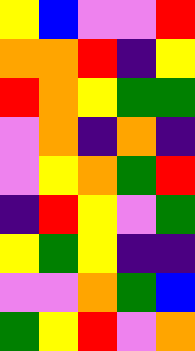[["yellow", "blue", "violet", "violet", "red"], ["orange", "orange", "red", "indigo", "yellow"], ["red", "orange", "yellow", "green", "green"], ["violet", "orange", "indigo", "orange", "indigo"], ["violet", "yellow", "orange", "green", "red"], ["indigo", "red", "yellow", "violet", "green"], ["yellow", "green", "yellow", "indigo", "indigo"], ["violet", "violet", "orange", "green", "blue"], ["green", "yellow", "red", "violet", "orange"]]